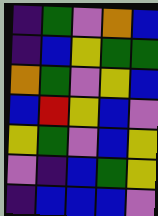[["indigo", "green", "violet", "orange", "blue"], ["indigo", "blue", "yellow", "green", "green"], ["orange", "green", "violet", "yellow", "blue"], ["blue", "red", "yellow", "blue", "violet"], ["yellow", "green", "violet", "blue", "yellow"], ["violet", "indigo", "blue", "green", "yellow"], ["indigo", "blue", "blue", "blue", "violet"]]